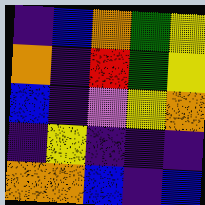[["indigo", "blue", "orange", "green", "yellow"], ["orange", "indigo", "red", "green", "yellow"], ["blue", "indigo", "violet", "yellow", "orange"], ["indigo", "yellow", "indigo", "indigo", "indigo"], ["orange", "orange", "blue", "indigo", "blue"]]